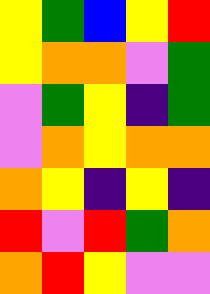[["yellow", "green", "blue", "yellow", "red"], ["yellow", "orange", "orange", "violet", "green"], ["violet", "green", "yellow", "indigo", "green"], ["violet", "orange", "yellow", "orange", "orange"], ["orange", "yellow", "indigo", "yellow", "indigo"], ["red", "violet", "red", "green", "orange"], ["orange", "red", "yellow", "violet", "violet"]]